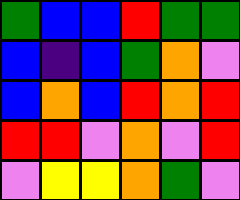[["green", "blue", "blue", "red", "green", "green"], ["blue", "indigo", "blue", "green", "orange", "violet"], ["blue", "orange", "blue", "red", "orange", "red"], ["red", "red", "violet", "orange", "violet", "red"], ["violet", "yellow", "yellow", "orange", "green", "violet"]]